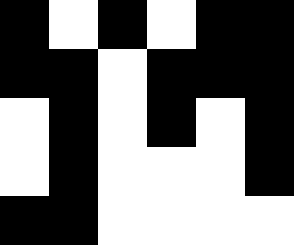[["black", "white", "black", "white", "black", "black"], ["black", "black", "white", "black", "black", "black"], ["white", "black", "white", "black", "white", "black"], ["white", "black", "white", "white", "white", "black"], ["black", "black", "white", "white", "white", "white"]]